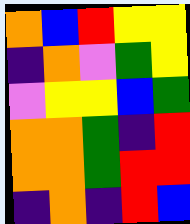[["orange", "blue", "red", "yellow", "yellow"], ["indigo", "orange", "violet", "green", "yellow"], ["violet", "yellow", "yellow", "blue", "green"], ["orange", "orange", "green", "indigo", "red"], ["orange", "orange", "green", "red", "red"], ["indigo", "orange", "indigo", "red", "blue"]]